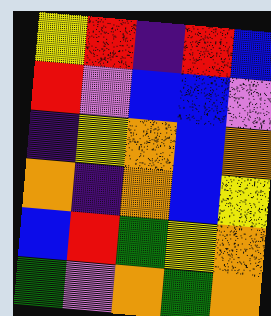[["yellow", "red", "indigo", "red", "blue"], ["red", "violet", "blue", "blue", "violet"], ["indigo", "yellow", "orange", "blue", "orange"], ["orange", "indigo", "orange", "blue", "yellow"], ["blue", "red", "green", "yellow", "orange"], ["green", "violet", "orange", "green", "orange"]]